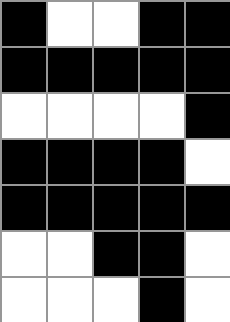[["black", "white", "white", "black", "black"], ["black", "black", "black", "black", "black"], ["white", "white", "white", "white", "black"], ["black", "black", "black", "black", "white"], ["black", "black", "black", "black", "black"], ["white", "white", "black", "black", "white"], ["white", "white", "white", "black", "white"]]